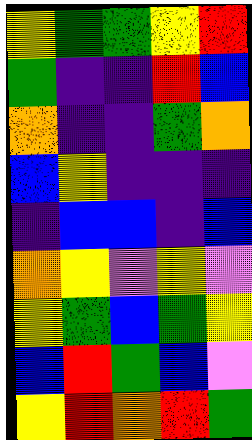[["yellow", "green", "green", "yellow", "red"], ["green", "indigo", "indigo", "red", "blue"], ["orange", "indigo", "indigo", "green", "orange"], ["blue", "yellow", "indigo", "indigo", "indigo"], ["indigo", "blue", "blue", "indigo", "blue"], ["orange", "yellow", "violet", "yellow", "violet"], ["yellow", "green", "blue", "green", "yellow"], ["blue", "red", "green", "blue", "violet"], ["yellow", "red", "orange", "red", "green"]]